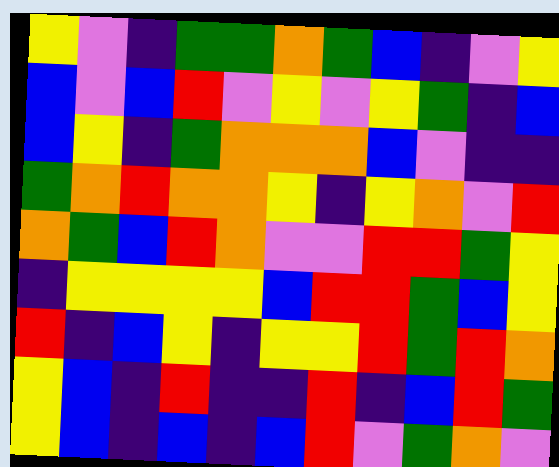[["yellow", "violet", "indigo", "green", "green", "orange", "green", "blue", "indigo", "violet", "yellow"], ["blue", "violet", "blue", "red", "violet", "yellow", "violet", "yellow", "green", "indigo", "blue"], ["blue", "yellow", "indigo", "green", "orange", "orange", "orange", "blue", "violet", "indigo", "indigo"], ["green", "orange", "red", "orange", "orange", "yellow", "indigo", "yellow", "orange", "violet", "red"], ["orange", "green", "blue", "red", "orange", "violet", "violet", "red", "red", "green", "yellow"], ["indigo", "yellow", "yellow", "yellow", "yellow", "blue", "red", "red", "green", "blue", "yellow"], ["red", "indigo", "blue", "yellow", "indigo", "yellow", "yellow", "red", "green", "red", "orange"], ["yellow", "blue", "indigo", "red", "indigo", "indigo", "red", "indigo", "blue", "red", "green"], ["yellow", "blue", "indigo", "blue", "indigo", "blue", "red", "violet", "green", "orange", "violet"]]